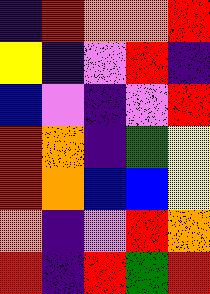[["indigo", "red", "orange", "orange", "red"], ["yellow", "indigo", "violet", "red", "indigo"], ["blue", "violet", "indigo", "violet", "red"], ["red", "orange", "indigo", "green", "yellow"], ["red", "orange", "blue", "blue", "yellow"], ["orange", "indigo", "violet", "red", "orange"], ["red", "indigo", "red", "green", "red"]]